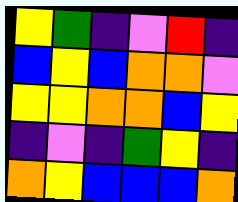[["yellow", "green", "indigo", "violet", "red", "indigo"], ["blue", "yellow", "blue", "orange", "orange", "violet"], ["yellow", "yellow", "orange", "orange", "blue", "yellow"], ["indigo", "violet", "indigo", "green", "yellow", "indigo"], ["orange", "yellow", "blue", "blue", "blue", "orange"]]